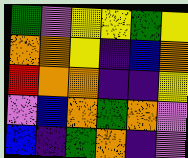[["green", "violet", "yellow", "yellow", "green", "yellow"], ["orange", "orange", "yellow", "indigo", "blue", "orange"], ["red", "orange", "orange", "indigo", "indigo", "yellow"], ["violet", "blue", "orange", "green", "orange", "violet"], ["blue", "indigo", "green", "orange", "indigo", "violet"]]